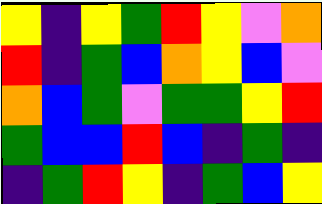[["yellow", "indigo", "yellow", "green", "red", "yellow", "violet", "orange"], ["red", "indigo", "green", "blue", "orange", "yellow", "blue", "violet"], ["orange", "blue", "green", "violet", "green", "green", "yellow", "red"], ["green", "blue", "blue", "red", "blue", "indigo", "green", "indigo"], ["indigo", "green", "red", "yellow", "indigo", "green", "blue", "yellow"]]